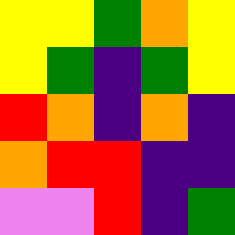[["yellow", "yellow", "green", "orange", "yellow"], ["yellow", "green", "indigo", "green", "yellow"], ["red", "orange", "indigo", "orange", "indigo"], ["orange", "red", "red", "indigo", "indigo"], ["violet", "violet", "red", "indigo", "green"]]